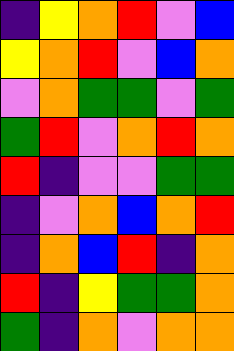[["indigo", "yellow", "orange", "red", "violet", "blue"], ["yellow", "orange", "red", "violet", "blue", "orange"], ["violet", "orange", "green", "green", "violet", "green"], ["green", "red", "violet", "orange", "red", "orange"], ["red", "indigo", "violet", "violet", "green", "green"], ["indigo", "violet", "orange", "blue", "orange", "red"], ["indigo", "orange", "blue", "red", "indigo", "orange"], ["red", "indigo", "yellow", "green", "green", "orange"], ["green", "indigo", "orange", "violet", "orange", "orange"]]